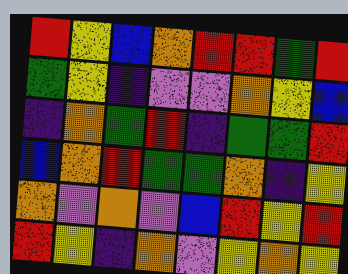[["red", "yellow", "blue", "orange", "red", "red", "green", "red"], ["green", "yellow", "indigo", "violet", "violet", "orange", "yellow", "blue"], ["indigo", "orange", "green", "red", "indigo", "green", "green", "red"], ["blue", "orange", "red", "green", "green", "orange", "indigo", "yellow"], ["orange", "violet", "orange", "violet", "blue", "red", "yellow", "red"], ["red", "yellow", "indigo", "orange", "violet", "yellow", "orange", "yellow"]]